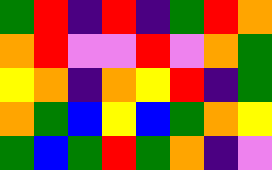[["green", "red", "indigo", "red", "indigo", "green", "red", "orange"], ["orange", "red", "violet", "violet", "red", "violet", "orange", "green"], ["yellow", "orange", "indigo", "orange", "yellow", "red", "indigo", "green"], ["orange", "green", "blue", "yellow", "blue", "green", "orange", "yellow"], ["green", "blue", "green", "red", "green", "orange", "indigo", "violet"]]